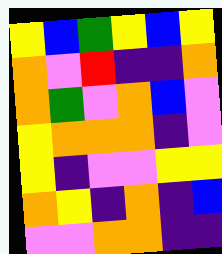[["yellow", "blue", "green", "yellow", "blue", "yellow"], ["orange", "violet", "red", "indigo", "indigo", "orange"], ["orange", "green", "violet", "orange", "blue", "violet"], ["yellow", "orange", "orange", "orange", "indigo", "violet"], ["yellow", "indigo", "violet", "violet", "yellow", "yellow"], ["orange", "yellow", "indigo", "orange", "indigo", "blue"], ["violet", "violet", "orange", "orange", "indigo", "indigo"]]